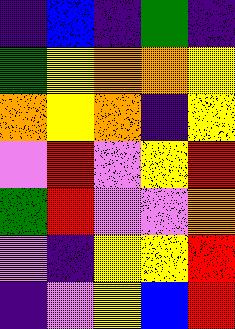[["indigo", "blue", "indigo", "green", "indigo"], ["green", "yellow", "orange", "orange", "yellow"], ["orange", "yellow", "orange", "indigo", "yellow"], ["violet", "red", "violet", "yellow", "red"], ["green", "red", "violet", "violet", "orange"], ["violet", "indigo", "yellow", "yellow", "red"], ["indigo", "violet", "yellow", "blue", "red"]]